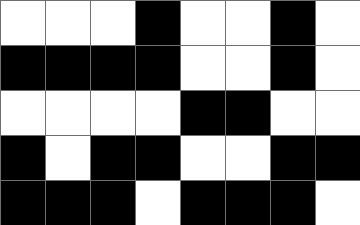[["white", "white", "white", "black", "white", "white", "black", "white"], ["black", "black", "black", "black", "white", "white", "black", "white"], ["white", "white", "white", "white", "black", "black", "white", "white"], ["black", "white", "black", "black", "white", "white", "black", "black"], ["black", "black", "black", "white", "black", "black", "black", "white"]]